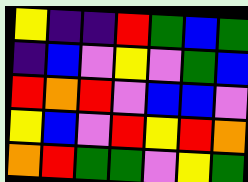[["yellow", "indigo", "indigo", "red", "green", "blue", "green"], ["indigo", "blue", "violet", "yellow", "violet", "green", "blue"], ["red", "orange", "red", "violet", "blue", "blue", "violet"], ["yellow", "blue", "violet", "red", "yellow", "red", "orange"], ["orange", "red", "green", "green", "violet", "yellow", "green"]]